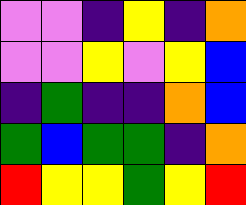[["violet", "violet", "indigo", "yellow", "indigo", "orange"], ["violet", "violet", "yellow", "violet", "yellow", "blue"], ["indigo", "green", "indigo", "indigo", "orange", "blue"], ["green", "blue", "green", "green", "indigo", "orange"], ["red", "yellow", "yellow", "green", "yellow", "red"]]